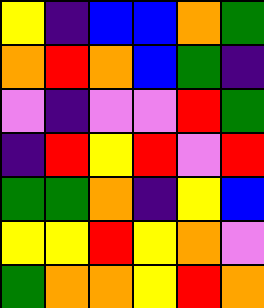[["yellow", "indigo", "blue", "blue", "orange", "green"], ["orange", "red", "orange", "blue", "green", "indigo"], ["violet", "indigo", "violet", "violet", "red", "green"], ["indigo", "red", "yellow", "red", "violet", "red"], ["green", "green", "orange", "indigo", "yellow", "blue"], ["yellow", "yellow", "red", "yellow", "orange", "violet"], ["green", "orange", "orange", "yellow", "red", "orange"]]